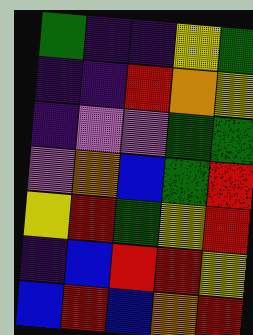[["green", "indigo", "indigo", "yellow", "green"], ["indigo", "indigo", "red", "orange", "yellow"], ["indigo", "violet", "violet", "green", "green"], ["violet", "orange", "blue", "green", "red"], ["yellow", "red", "green", "yellow", "red"], ["indigo", "blue", "red", "red", "yellow"], ["blue", "red", "blue", "orange", "red"]]